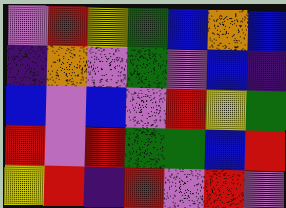[["violet", "red", "yellow", "green", "blue", "orange", "blue"], ["indigo", "orange", "violet", "green", "violet", "blue", "indigo"], ["blue", "violet", "blue", "violet", "red", "yellow", "green"], ["red", "violet", "red", "green", "green", "blue", "red"], ["yellow", "red", "indigo", "red", "violet", "red", "violet"]]